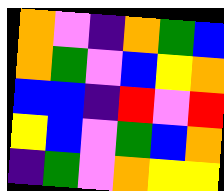[["orange", "violet", "indigo", "orange", "green", "blue"], ["orange", "green", "violet", "blue", "yellow", "orange"], ["blue", "blue", "indigo", "red", "violet", "red"], ["yellow", "blue", "violet", "green", "blue", "orange"], ["indigo", "green", "violet", "orange", "yellow", "yellow"]]